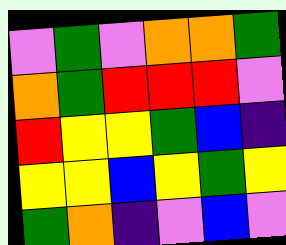[["violet", "green", "violet", "orange", "orange", "green"], ["orange", "green", "red", "red", "red", "violet"], ["red", "yellow", "yellow", "green", "blue", "indigo"], ["yellow", "yellow", "blue", "yellow", "green", "yellow"], ["green", "orange", "indigo", "violet", "blue", "violet"]]